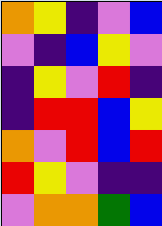[["orange", "yellow", "indigo", "violet", "blue"], ["violet", "indigo", "blue", "yellow", "violet"], ["indigo", "yellow", "violet", "red", "indigo"], ["indigo", "red", "red", "blue", "yellow"], ["orange", "violet", "red", "blue", "red"], ["red", "yellow", "violet", "indigo", "indigo"], ["violet", "orange", "orange", "green", "blue"]]